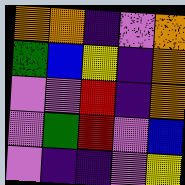[["orange", "orange", "indigo", "violet", "orange"], ["green", "blue", "yellow", "indigo", "orange"], ["violet", "violet", "red", "indigo", "orange"], ["violet", "green", "red", "violet", "blue"], ["violet", "indigo", "indigo", "violet", "yellow"]]